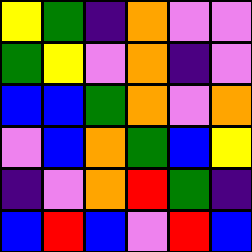[["yellow", "green", "indigo", "orange", "violet", "violet"], ["green", "yellow", "violet", "orange", "indigo", "violet"], ["blue", "blue", "green", "orange", "violet", "orange"], ["violet", "blue", "orange", "green", "blue", "yellow"], ["indigo", "violet", "orange", "red", "green", "indigo"], ["blue", "red", "blue", "violet", "red", "blue"]]